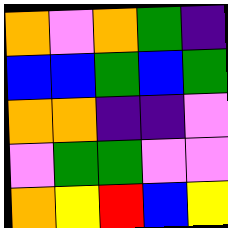[["orange", "violet", "orange", "green", "indigo"], ["blue", "blue", "green", "blue", "green"], ["orange", "orange", "indigo", "indigo", "violet"], ["violet", "green", "green", "violet", "violet"], ["orange", "yellow", "red", "blue", "yellow"]]